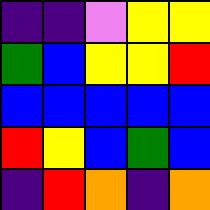[["indigo", "indigo", "violet", "yellow", "yellow"], ["green", "blue", "yellow", "yellow", "red"], ["blue", "blue", "blue", "blue", "blue"], ["red", "yellow", "blue", "green", "blue"], ["indigo", "red", "orange", "indigo", "orange"]]